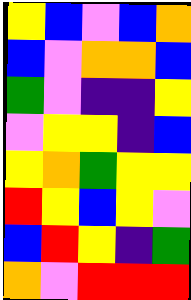[["yellow", "blue", "violet", "blue", "orange"], ["blue", "violet", "orange", "orange", "blue"], ["green", "violet", "indigo", "indigo", "yellow"], ["violet", "yellow", "yellow", "indigo", "blue"], ["yellow", "orange", "green", "yellow", "yellow"], ["red", "yellow", "blue", "yellow", "violet"], ["blue", "red", "yellow", "indigo", "green"], ["orange", "violet", "red", "red", "red"]]